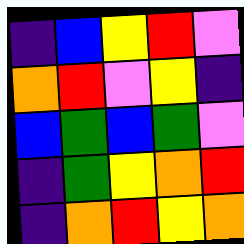[["indigo", "blue", "yellow", "red", "violet"], ["orange", "red", "violet", "yellow", "indigo"], ["blue", "green", "blue", "green", "violet"], ["indigo", "green", "yellow", "orange", "red"], ["indigo", "orange", "red", "yellow", "orange"]]